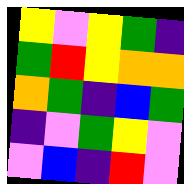[["yellow", "violet", "yellow", "green", "indigo"], ["green", "red", "yellow", "orange", "orange"], ["orange", "green", "indigo", "blue", "green"], ["indigo", "violet", "green", "yellow", "violet"], ["violet", "blue", "indigo", "red", "violet"]]